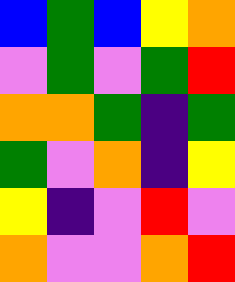[["blue", "green", "blue", "yellow", "orange"], ["violet", "green", "violet", "green", "red"], ["orange", "orange", "green", "indigo", "green"], ["green", "violet", "orange", "indigo", "yellow"], ["yellow", "indigo", "violet", "red", "violet"], ["orange", "violet", "violet", "orange", "red"]]